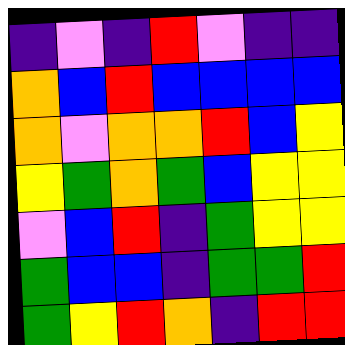[["indigo", "violet", "indigo", "red", "violet", "indigo", "indigo"], ["orange", "blue", "red", "blue", "blue", "blue", "blue"], ["orange", "violet", "orange", "orange", "red", "blue", "yellow"], ["yellow", "green", "orange", "green", "blue", "yellow", "yellow"], ["violet", "blue", "red", "indigo", "green", "yellow", "yellow"], ["green", "blue", "blue", "indigo", "green", "green", "red"], ["green", "yellow", "red", "orange", "indigo", "red", "red"]]